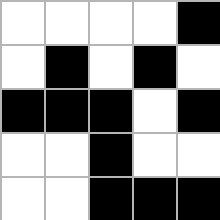[["white", "white", "white", "white", "black"], ["white", "black", "white", "black", "white"], ["black", "black", "black", "white", "black"], ["white", "white", "black", "white", "white"], ["white", "white", "black", "black", "black"]]